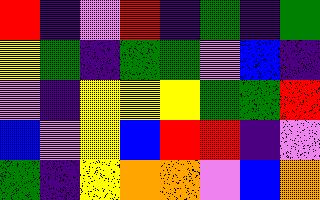[["red", "indigo", "violet", "red", "indigo", "green", "indigo", "green"], ["yellow", "green", "indigo", "green", "green", "violet", "blue", "indigo"], ["violet", "indigo", "yellow", "yellow", "yellow", "green", "green", "red"], ["blue", "violet", "yellow", "blue", "red", "red", "indigo", "violet"], ["green", "indigo", "yellow", "orange", "orange", "violet", "blue", "orange"]]